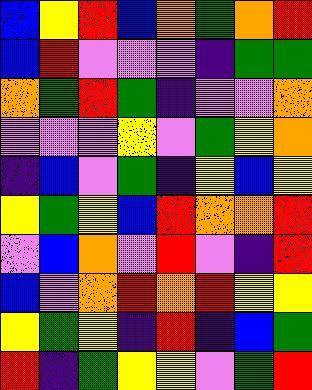[["blue", "yellow", "red", "blue", "orange", "green", "orange", "red"], ["blue", "red", "violet", "violet", "violet", "indigo", "green", "green"], ["orange", "green", "red", "green", "indigo", "violet", "violet", "orange"], ["violet", "violet", "violet", "yellow", "violet", "green", "yellow", "orange"], ["indigo", "blue", "violet", "green", "indigo", "yellow", "blue", "yellow"], ["yellow", "green", "yellow", "blue", "red", "orange", "orange", "red"], ["violet", "blue", "orange", "violet", "red", "violet", "indigo", "red"], ["blue", "violet", "orange", "red", "orange", "red", "yellow", "yellow"], ["yellow", "green", "yellow", "indigo", "red", "indigo", "blue", "green"], ["red", "indigo", "green", "yellow", "yellow", "violet", "green", "red"]]